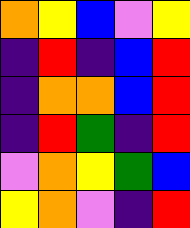[["orange", "yellow", "blue", "violet", "yellow"], ["indigo", "red", "indigo", "blue", "red"], ["indigo", "orange", "orange", "blue", "red"], ["indigo", "red", "green", "indigo", "red"], ["violet", "orange", "yellow", "green", "blue"], ["yellow", "orange", "violet", "indigo", "red"]]